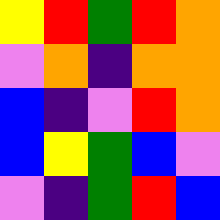[["yellow", "red", "green", "red", "orange"], ["violet", "orange", "indigo", "orange", "orange"], ["blue", "indigo", "violet", "red", "orange"], ["blue", "yellow", "green", "blue", "violet"], ["violet", "indigo", "green", "red", "blue"]]